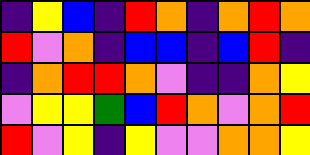[["indigo", "yellow", "blue", "indigo", "red", "orange", "indigo", "orange", "red", "orange"], ["red", "violet", "orange", "indigo", "blue", "blue", "indigo", "blue", "red", "indigo"], ["indigo", "orange", "red", "red", "orange", "violet", "indigo", "indigo", "orange", "yellow"], ["violet", "yellow", "yellow", "green", "blue", "red", "orange", "violet", "orange", "red"], ["red", "violet", "yellow", "indigo", "yellow", "violet", "violet", "orange", "orange", "yellow"]]